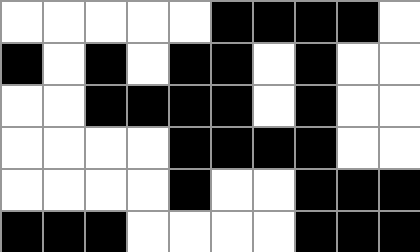[["white", "white", "white", "white", "white", "black", "black", "black", "black", "white"], ["black", "white", "black", "white", "black", "black", "white", "black", "white", "white"], ["white", "white", "black", "black", "black", "black", "white", "black", "white", "white"], ["white", "white", "white", "white", "black", "black", "black", "black", "white", "white"], ["white", "white", "white", "white", "black", "white", "white", "black", "black", "black"], ["black", "black", "black", "white", "white", "white", "white", "black", "black", "black"]]